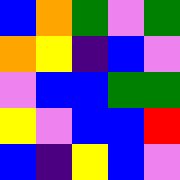[["blue", "orange", "green", "violet", "green"], ["orange", "yellow", "indigo", "blue", "violet"], ["violet", "blue", "blue", "green", "green"], ["yellow", "violet", "blue", "blue", "red"], ["blue", "indigo", "yellow", "blue", "violet"]]